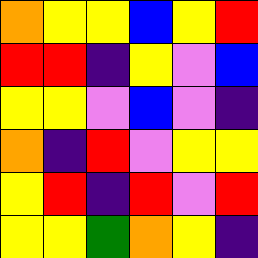[["orange", "yellow", "yellow", "blue", "yellow", "red"], ["red", "red", "indigo", "yellow", "violet", "blue"], ["yellow", "yellow", "violet", "blue", "violet", "indigo"], ["orange", "indigo", "red", "violet", "yellow", "yellow"], ["yellow", "red", "indigo", "red", "violet", "red"], ["yellow", "yellow", "green", "orange", "yellow", "indigo"]]